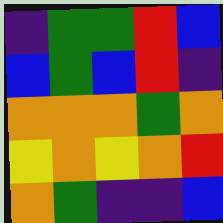[["indigo", "green", "green", "red", "blue"], ["blue", "green", "blue", "red", "indigo"], ["orange", "orange", "orange", "green", "orange"], ["yellow", "orange", "yellow", "orange", "red"], ["orange", "green", "indigo", "indigo", "blue"]]